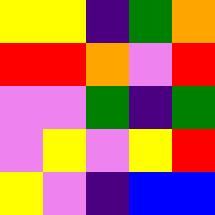[["yellow", "yellow", "indigo", "green", "orange"], ["red", "red", "orange", "violet", "red"], ["violet", "violet", "green", "indigo", "green"], ["violet", "yellow", "violet", "yellow", "red"], ["yellow", "violet", "indigo", "blue", "blue"]]